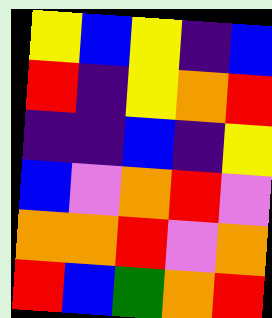[["yellow", "blue", "yellow", "indigo", "blue"], ["red", "indigo", "yellow", "orange", "red"], ["indigo", "indigo", "blue", "indigo", "yellow"], ["blue", "violet", "orange", "red", "violet"], ["orange", "orange", "red", "violet", "orange"], ["red", "blue", "green", "orange", "red"]]